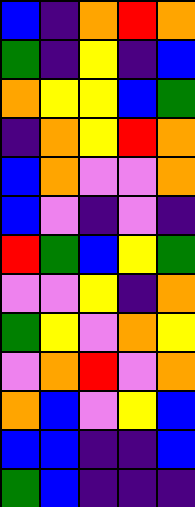[["blue", "indigo", "orange", "red", "orange"], ["green", "indigo", "yellow", "indigo", "blue"], ["orange", "yellow", "yellow", "blue", "green"], ["indigo", "orange", "yellow", "red", "orange"], ["blue", "orange", "violet", "violet", "orange"], ["blue", "violet", "indigo", "violet", "indigo"], ["red", "green", "blue", "yellow", "green"], ["violet", "violet", "yellow", "indigo", "orange"], ["green", "yellow", "violet", "orange", "yellow"], ["violet", "orange", "red", "violet", "orange"], ["orange", "blue", "violet", "yellow", "blue"], ["blue", "blue", "indigo", "indigo", "blue"], ["green", "blue", "indigo", "indigo", "indigo"]]